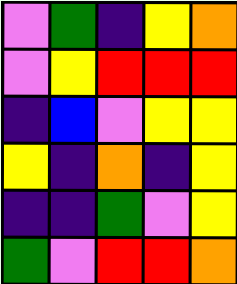[["violet", "green", "indigo", "yellow", "orange"], ["violet", "yellow", "red", "red", "red"], ["indigo", "blue", "violet", "yellow", "yellow"], ["yellow", "indigo", "orange", "indigo", "yellow"], ["indigo", "indigo", "green", "violet", "yellow"], ["green", "violet", "red", "red", "orange"]]